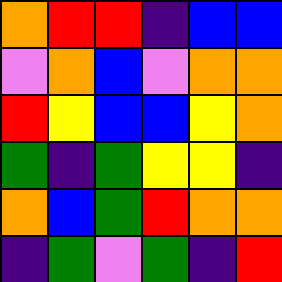[["orange", "red", "red", "indigo", "blue", "blue"], ["violet", "orange", "blue", "violet", "orange", "orange"], ["red", "yellow", "blue", "blue", "yellow", "orange"], ["green", "indigo", "green", "yellow", "yellow", "indigo"], ["orange", "blue", "green", "red", "orange", "orange"], ["indigo", "green", "violet", "green", "indigo", "red"]]